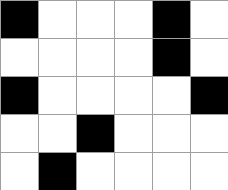[["black", "white", "white", "white", "black", "white"], ["white", "white", "white", "white", "black", "white"], ["black", "white", "white", "white", "white", "black"], ["white", "white", "black", "white", "white", "white"], ["white", "black", "white", "white", "white", "white"]]